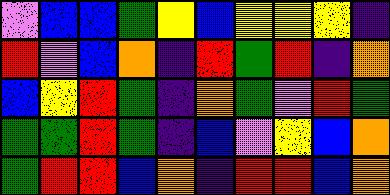[["violet", "blue", "blue", "green", "yellow", "blue", "yellow", "yellow", "yellow", "indigo"], ["red", "violet", "blue", "orange", "indigo", "red", "green", "red", "indigo", "orange"], ["blue", "yellow", "red", "green", "indigo", "orange", "green", "violet", "red", "green"], ["green", "green", "red", "green", "indigo", "blue", "violet", "yellow", "blue", "orange"], ["green", "red", "red", "blue", "orange", "indigo", "red", "red", "blue", "orange"]]